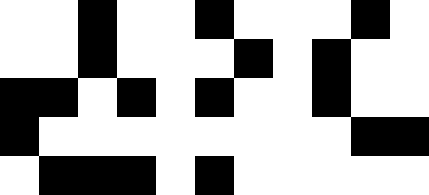[["white", "white", "black", "white", "white", "black", "white", "white", "white", "black", "white"], ["white", "white", "black", "white", "white", "white", "black", "white", "black", "white", "white"], ["black", "black", "white", "black", "white", "black", "white", "white", "black", "white", "white"], ["black", "white", "white", "white", "white", "white", "white", "white", "white", "black", "black"], ["white", "black", "black", "black", "white", "black", "white", "white", "white", "white", "white"]]